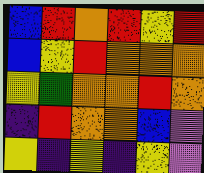[["blue", "red", "orange", "red", "yellow", "red"], ["blue", "yellow", "red", "orange", "orange", "orange"], ["yellow", "green", "orange", "orange", "red", "orange"], ["indigo", "red", "orange", "orange", "blue", "violet"], ["yellow", "indigo", "yellow", "indigo", "yellow", "violet"]]